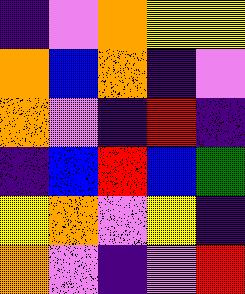[["indigo", "violet", "orange", "yellow", "yellow"], ["orange", "blue", "orange", "indigo", "violet"], ["orange", "violet", "indigo", "red", "indigo"], ["indigo", "blue", "red", "blue", "green"], ["yellow", "orange", "violet", "yellow", "indigo"], ["orange", "violet", "indigo", "violet", "red"]]